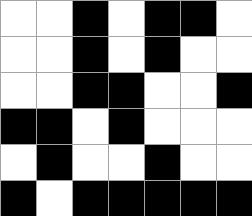[["white", "white", "black", "white", "black", "black", "white"], ["white", "white", "black", "white", "black", "white", "white"], ["white", "white", "black", "black", "white", "white", "black"], ["black", "black", "white", "black", "white", "white", "white"], ["white", "black", "white", "white", "black", "white", "white"], ["black", "white", "black", "black", "black", "black", "black"]]